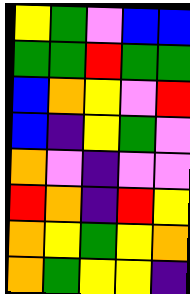[["yellow", "green", "violet", "blue", "blue"], ["green", "green", "red", "green", "green"], ["blue", "orange", "yellow", "violet", "red"], ["blue", "indigo", "yellow", "green", "violet"], ["orange", "violet", "indigo", "violet", "violet"], ["red", "orange", "indigo", "red", "yellow"], ["orange", "yellow", "green", "yellow", "orange"], ["orange", "green", "yellow", "yellow", "indigo"]]